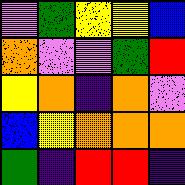[["violet", "green", "yellow", "yellow", "blue"], ["orange", "violet", "violet", "green", "red"], ["yellow", "orange", "indigo", "orange", "violet"], ["blue", "yellow", "orange", "orange", "orange"], ["green", "indigo", "red", "red", "indigo"]]